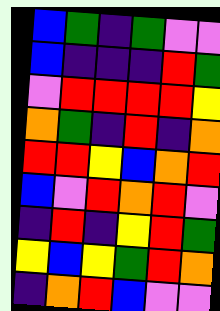[["blue", "green", "indigo", "green", "violet", "violet"], ["blue", "indigo", "indigo", "indigo", "red", "green"], ["violet", "red", "red", "red", "red", "yellow"], ["orange", "green", "indigo", "red", "indigo", "orange"], ["red", "red", "yellow", "blue", "orange", "red"], ["blue", "violet", "red", "orange", "red", "violet"], ["indigo", "red", "indigo", "yellow", "red", "green"], ["yellow", "blue", "yellow", "green", "red", "orange"], ["indigo", "orange", "red", "blue", "violet", "violet"]]